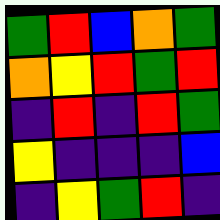[["green", "red", "blue", "orange", "green"], ["orange", "yellow", "red", "green", "red"], ["indigo", "red", "indigo", "red", "green"], ["yellow", "indigo", "indigo", "indigo", "blue"], ["indigo", "yellow", "green", "red", "indigo"]]